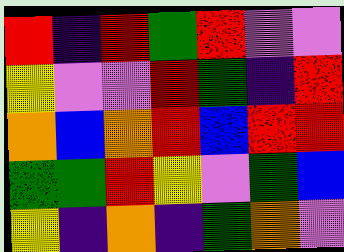[["red", "indigo", "red", "green", "red", "violet", "violet"], ["yellow", "violet", "violet", "red", "green", "indigo", "red"], ["orange", "blue", "orange", "red", "blue", "red", "red"], ["green", "green", "red", "yellow", "violet", "green", "blue"], ["yellow", "indigo", "orange", "indigo", "green", "orange", "violet"]]